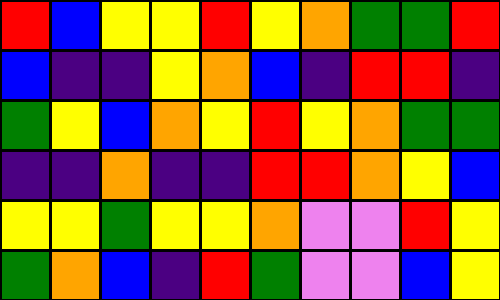[["red", "blue", "yellow", "yellow", "red", "yellow", "orange", "green", "green", "red"], ["blue", "indigo", "indigo", "yellow", "orange", "blue", "indigo", "red", "red", "indigo"], ["green", "yellow", "blue", "orange", "yellow", "red", "yellow", "orange", "green", "green"], ["indigo", "indigo", "orange", "indigo", "indigo", "red", "red", "orange", "yellow", "blue"], ["yellow", "yellow", "green", "yellow", "yellow", "orange", "violet", "violet", "red", "yellow"], ["green", "orange", "blue", "indigo", "red", "green", "violet", "violet", "blue", "yellow"]]